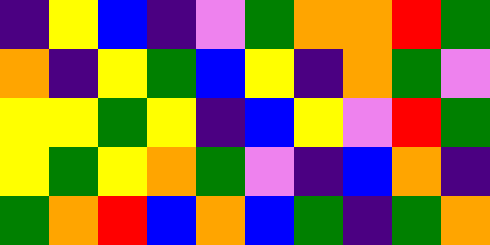[["indigo", "yellow", "blue", "indigo", "violet", "green", "orange", "orange", "red", "green"], ["orange", "indigo", "yellow", "green", "blue", "yellow", "indigo", "orange", "green", "violet"], ["yellow", "yellow", "green", "yellow", "indigo", "blue", "yellow", "violet", "red", "green"], ["yellow", "green", "yellow", "orange", "green", "violet", "indigo", "blue", "orange", "indigo"], ["green", "orange", "red", "blue", "orange", "blue", "green", "indigo", "green", "orange"]]